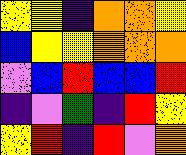[["yellow", "yellow", "indigo", "orange", "orange", "yellow"], ["blue", "yellow", "yellow", "orange", "orange", "orange"], ["violet", "blue", "red", "blue", "blue", "red"], ["indigo", "violet", "green", "indigo", "red", "yellow"], ["yellow", "red", "indigo", "red", "violet", "orange"]]